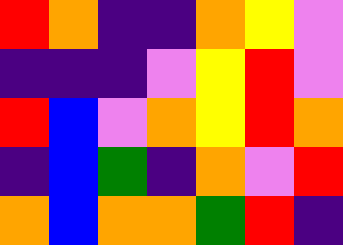[["red", "orange", "indigo", "indigo", "orange", "yellow", "violet"], ["indigo", "indigo", "indigo", "violet", "yellow", "red", "violet"], ["red", "blue", "violet", "orange", "yellow", "red", "orange"], ["indigo", "blue", "green", "indigo", "orange", "violet", "red"], ["orange", "blue", "orange", "orange", "green", "red", "indigo"]]